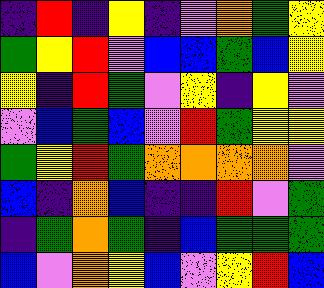[["indigo", "red", "indigo", "yellow", "indigo", "violet", "orange", "green", "yellow"], ["green", "yellow", "red", "violet", "blue", "blue", "green", "blue", "yellow"], ["yellow", "indigo", "red", "green", "violet", "yellow", "indigo", "yellow", "violet"], ["violet", "blue", "green", "blue", "violet", "red", "green", "yellow", "yellow"], ["green", "yellow", "red", "green", "orange", "orange", "orange", "orange", "violet"], ["blue", "indigo", "orange", "blue", "indigo", "indigo", "red", "violet", "green"], ["indigo", "green", "orange", "green", "indigo", "blue", "green", "green", "green"], ["blue", "violet", "orange", "yellow", "blue", "violet", "yellow", "red", "blue"]]